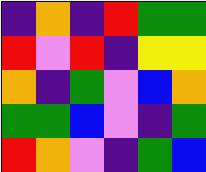[["indigo", "orange", "indigo", "red", "green", "green"], ["red", "violet", "red", "indigo", "yellow", "yellow"], ["orange", "indigo", "green", "violet", "blue", "orange"], ["green", "green", "blue", "violet", "indigo", "green"], ["red", "orange", "violet", "indigo", "green", "blue"]]